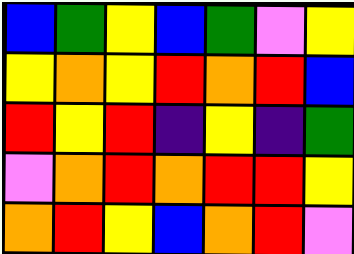[["blue", "green", "yellow", "blue", "green", "violet", "yellow"], ["yellow", "orange", "yellow", "red", "orange", "red", "blue"], ["red", "yellow", "red", "indigo", "yellow", "indigo", "green"], ["violet", "orange", "red", "orange", "red", "red", "yellow"], ["orange", "red", "yellow", "blue", "orange", "red", "violet"]]